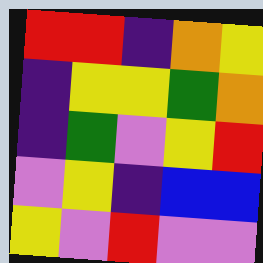[["red", "red", "indigo", "orange", "yellow"], ["indigo", "yellow", "yellow", "green", "orange"], ["indigo", "green", "violet", "yellow", "red"], ["violet", "yellow", "indigo", "blue", "blue"], ["yellow", "violet", "red", "violet", "violet"]]